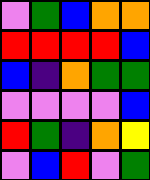[["violet", "green", "blue", "orange", "orange"], ["red", "red", "red", "red", "blue"], ["blue", "indigo", "orange", "green", "green"], ["violet", "violet", "violet", "violet", "blue"], ["red", "green", "indigo", "orange", "yellow"], ["violet", "blue", "red", "violet", "green"]]